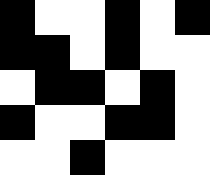[["black", "white", "white", "black", "white", "black"], ["black", "black", "white", "black", "white", "white"], ["white", "black", "black", "white", "black", "white"], ["black", "white", "white", "black", "black", "white"], ["white", "white", "black", "white", "white", "white"]]